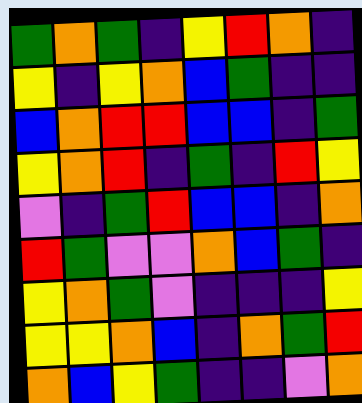[["green", "orange", "green", "indigo", "yellow", "red", "orange", "indigo"], ["yellow", "indigo", "yellow", "orange", "blue", "green", "indigo", "indigo"], ["blue", "orange", "red", "red", "blue", "blue", "indigo", "green"], ["yellow", "orange", "red", "indigo", "green", "indigo", "red", "yellow"], ["violet", "indigo", "green", "red", "blue", "blue", "indigo", "orange"], ["red", "green", "violet", "violet", "orange", "blue", "green", "indigo"], ["yellow", "orange", "green", "violet", "indigo", "indigo", "indigo", "yellow"], ["yellow", "yellow", "orange", "blue", "indigo", "orange", "green", "red"], ["orange", "blue", "yellow", "green", "indigo", "indigo", "violet", "orange"]]